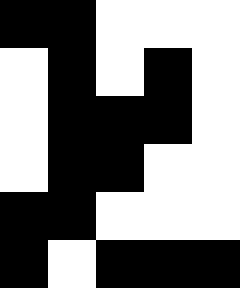[["black", "black", "white", "white", "white"], ["white", "black", "white", "black", "white"], ["white", "black", "black", "black", "white"], ["white", "black", "black", "white", "white"], ["black", "black", "white", "white", "white"], ["black", "white", "black", "black", "black"]]